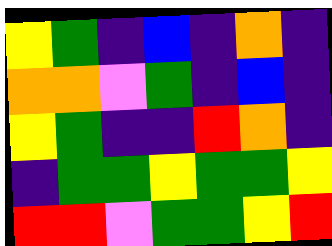[["yellow", "green", "indigo", "blue", "indigo", "orange", "indigo"], ["orange", "orange", "violet", "green", "indigo", "blue", "indigo"], ["yellow", "green", "indigo", "indigo", "red", "orange", "indigo"], ["indigo", "green", "green", "yellow", "green", "green", "yellow"], ["red", "red", "violet", "green", "green", "yellow", "red"]]